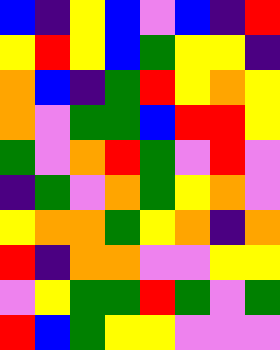[["blue", "indigo", "yellow", "blue", "violet", "blue", "indigo", "red"], ["yellow", "red", "yellow", "blue", "green", "yellow", "yellow", "indigo"], ["orange", "blue", "indigo", "green", "red", "yellow", "orange", "yellow"], ["orange", "violet", "green", "green", "blue", "red", "red", "yellow"], ["green", "violet", "orange", "red", "green", "violet", "red", "violet"], ["indigo", "green", "violet", "orange", "green", "yellow", "orange", "violet"], ["yellow", "orange", "orange", "green", "yellow", "orange", "indigo", "orange"], ["red", "indigo", "orange", "orange", "violet", "violet", "yellow", "yellow"], ["violet", "yellow", "green", "green", "red", "green", "violet", "green"], ["red", "blue", "green", "yellow", "yellow", "violet", "violet", "violet"]]